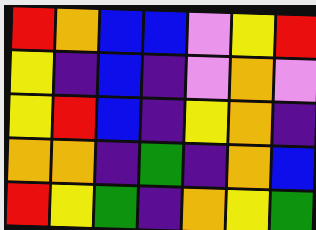[["red", "orange", "blue", "blue", "violet", "yellow", "red"], ["yellow", "indigo", "blue", "indigo", "violet", "orange", "violet"], ["yellow", "red", "blue", "indigo", "yellow", "orange", "indigo"], ["orange", "orange", "indigo", "green", "indigo", "orange", "blue"], ["red", "yellow", "green", "indigo", "orange", "yellow", "green"]]